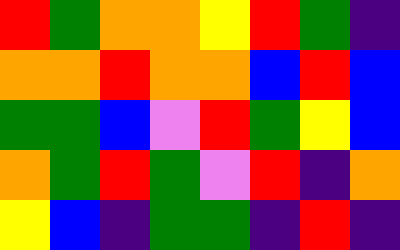[["red", "green", "orange", "orange", "yellow", "red", "green", "indigo"], ["orange", "orange", "red", "orange", "orange", "blue", "red", "blue"], ["green", "green", "blue", "violet", "red", "green", "yellow", "blue"], ["orange", "green", "red", "green", "violet", "red", "indigo", "orange"], ["yellow", "blue", "indigo", "green", "green", "indigo", "red", "indigo"]]